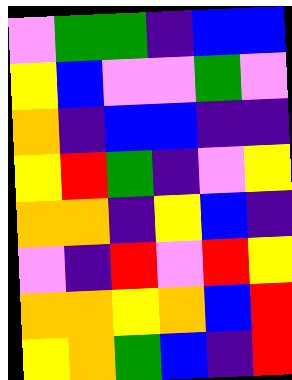[["violet", "green", "green", "indigo", "blue", "blue"], ["yellow", "blue", "violet", "violet", "green", "violet"], ["orange", "indigo", "blue", "blue", "indigo", "indigo"], ["yellow", "red", "green", "indigo", "violet", "yellow"], ["orange", "orange", "indigo", "yellow", "blue", "indigo"], ["violet", "indigo", "red", "violet", "red", "yellow"], ["orange", "orange", "yellow", "orange", "blue", "red"], ["yellow", "orange", "green", "blue", "indigo", "red"]]